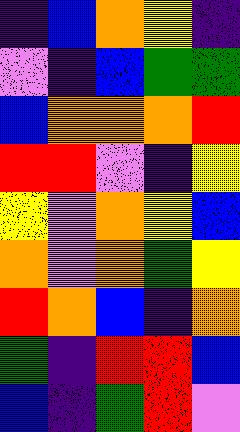[["indigo", "blue", "orange", "yellow", "indigo"], ["violet", "indigo", "blue", "green", "green"], ["blue", "orange", "orange", "orange", "red"], ["red", "red", "violet", "indigo", "yellow"], ["yellow", "violet", "orange", "yellow", "blue"], ["orange", "violet", "orange", "green", "yellow"], ["red", "orange", "blue", "indigo", "orange"], ["green", "indigo", "red", "red", "blue"], ["blue", "indigo", "green", "red", "violet"]]